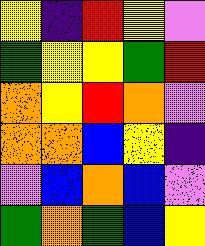[["yellow", "indigo", "red", "yellow", "violet"], ["green", "yellow", "yellow", "green", "red"], ["orange", "yellow", "red", "orange", "violet"], ["orange", "orange", "blue", "yellow", "indigo"], ["violet", "blue", "orange", "blue", "violet"], ["green", "orange", "green", "blue", "yellow"]]